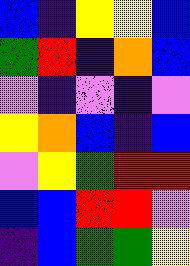[["blue", "indigo", "yellow", "yellow", "blue"], ["green", "red", "indigo", "orange", "blue"], ["violet", "indigo", "violet", "indigo", "violet"], ["yellow", "orange", "blue", "indigo", "blue"], ["violet", "yellow", "green", "red", "red"], ["blue", "blue", "red", "red", "violet"], ["indigo", "blue", "green", "green", "yellow"]]